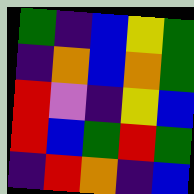[["green", "indigo", "blue", "yellow", "green"], ["indigo", "orange", "blue", "orange", "green"], ["red", "violet", "indigo", "yellow", "blue"], ["red", "blue", "green", "red", "green"], ["indigo", "red", "orange", "indigo", "blue"]]